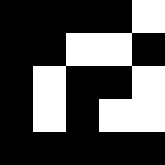[["black", "black", "black", "black", "white"], ["black", "black", "white", "white", "black"], ["black", "white", "black", "black", "white"], ["black", "white", "black", "white", "white"], ["black", "black", "black", "black", "black"]]